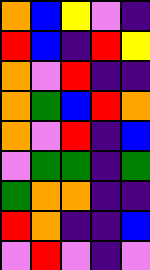[["orange", "blue", "yellow", "violet", "indigo"], ["red", "blue", "indigo", "red", "yellow"], ["orange", "violet", "red", "indigo", "indigo"], ["orange", "green", "blue", "red", "orange"], ["orange", "violet", "red", "indigo", "blue"], ["violet", "green", "green", "indigo", "green"], ["green", "orange", "orange", "indigo", "indigo"], ["red", "orange", "indigo", "indigo", "blue"], ["violet", "red", "violet", "indigo", "violet"]]